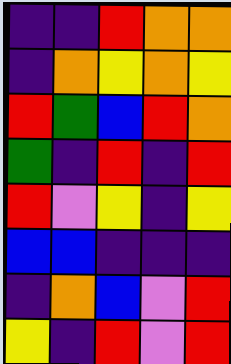[["indigo", "indigo", "red", "orange", "orange"], ["indigo", "orange", "yellow", "orange", "yellow"], ["red", "green", "blue", "red", "orange"], ["green", "indigo", "red", "indigo", "red"], ["red", "violet", "yellow", "indigo", "yellow"], ["blue", "blue", "indigo", "indigo", "indigo"], ["indigo", "orange", "blue", "violet", "red"], ["yellow", "indigo", "red", "violet", "red"]]